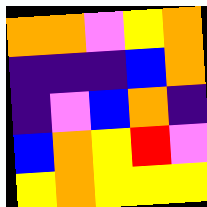[["orange", "orange", "violet", "yellow", "orange"], ["indigo", "indigo", "indigo", "blue", "orange"], ["indigo", "violet", "blue", "orange", "indigo"], ["blue", "orange", "yellow", "red", "violet"], ["yellow", "orange", "yellow", "yellow", "yellow"]]